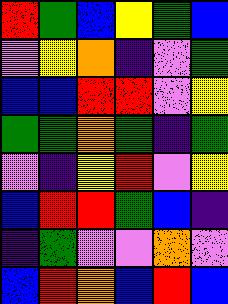[["red", "green", "blue", "yellow", "green", "blue"], ["violet", "yellow", "orange", "indigo", "violet", "green"], ["blue", "blue", "red", "red", "violet", "yellow"], ["green", "green", "orange", "green", "indigo", "green"], ["violet", "indigo", "yellow", "red", "violet", "yellow"], ["blue", "red", "red", "green", "blue", "indigo"], ["indigo", "green", "violet", "violet", "orange", "violet"], ["blue", "red", "orange", "blue", "red", "blue"]]